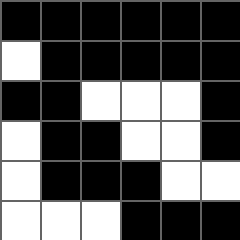[["black", "black", "black", "black", "black", "black"], ["white", "black", "black", "black", "black", "black"], ["black", "black", "white", "white", "white", "black"], ["white", "black", "black", "white", "white", "black"], ["white", "black", "black", "black", "white", "white"], ["white", "white", "white", "black", "black", "black"]]